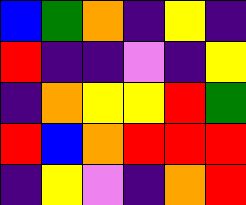[["blue", "green", "orange", "indigo", "yellow", "indigo"], ["red", "indigo", "indigo", "violet", "indigo", "yellow"], ["indigo", "orange", "yellow", "yellow", "red", "green"], ["red", "blue", "orange", "red", "red", "red"], ["indigo", "yellow", "violet", "indigo", "orange", "red"]]